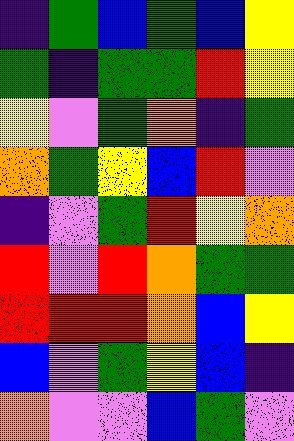[["indigo", "green", "blue", "green", "blue", "yellow"], ["green", "indigo", "green", "green", "red", "yellow"], ["yellow", "violet", "green", "orange", "indigo", "green"], ["orange", "green", "yellow", "blue", "red", "violet"], ["indigo", "violet", "green", "red", "yellow", "orange"], ["red", "violet", "red", "orange", "green", "green"], ["red", "red", "red", "orange", "blue", "yellow"], ["blue", "violet", "green", "yellow", "blue", "indigo"], ["orange", "violet", "violet", "blue", "green", "violet"]]